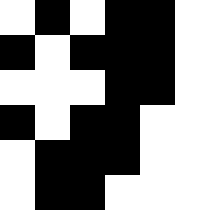[["white", "black", "white", "black", "black", "white"], ["black", "white", "black", "black", "black", "white"], ["white", "white", "white", "black", "black", "white"], ["black", "white", "black", "black", "white", "white"], ["white", "black", "black", "black", "white", "white"], ["white", "black", "black", "white", "white", "white"]]